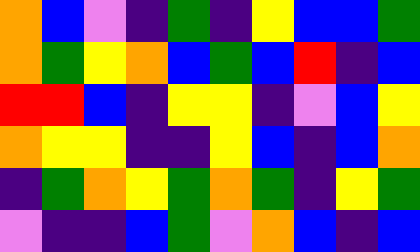[["orange", "blue", "violet", "indigo", "green", "indigo", "yellow", "blue", "blue", "green"], ["orange", "green", "yellow", "orange", "blue", "green", "blue", "red", "indigo", "blue"], ["red", "red", "blue", "indigo", "yellow", "yellow", "indigo", "violet", "blue", "yellow"], ["orange", "yellow", "yellow", "indigo", "indigo", "yellow", "blue", "indigo", "blue", "orange"], ["indigo", "green", "orange", "yellow", "green", "orange", "green", "indigo", "yellow", "green"], ["violet", "indigo", "indigo", "blue", "green", "violet", "orange", "blue", "indigo", "blue"]]